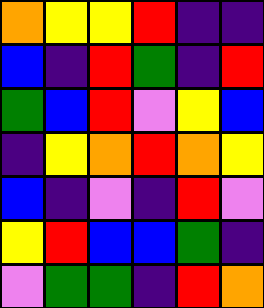[["orange", "yellow", "yellow", "red", "indigo", "indigo"], ["blue", "indigo", "red", "green", "indigo", "red"], ["green", "blue", "red", "violet", "yellow", "blue"], ["indigo", "yellow", "orange", "red", "orange", "yellow"], ["blue", "indigo", "violet", "indigo", "red", "violet"], ["yellow", "red", "blue", "blue", "green", "indigo"], ["violet", "green", "green", "indigo", "red", "orange"]]